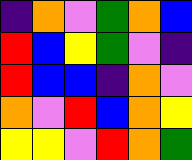[["indigo", "orange", "violet", "green", "orange", "blue"], ["red", "blue", "yellow", "green", "violet", "indigo"], ["red", "blue", "blue", "indigo", "orange", "violet"], ["orange", "violet", "red", "blue", "orange", "yellow"], ["yellow", "yellow", "violet", "red", "orange", "green"]]